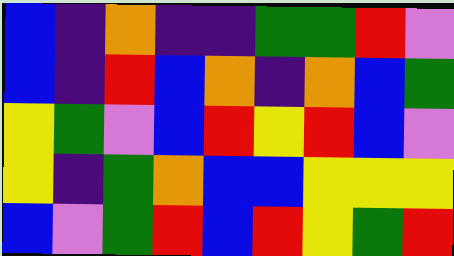[["blue", "indigo", "orange", "indigo", "indigo", "green", "green", "red", "violet"], ["blue", "indigo", "red", "blue", "orange", "indigo", "orange", "blue", "green"], ["yellow", "green", "violet", "blue", "red", "yellow", "red", "blue", "violet"], ["yellow", "indigo", "green", "orange", "blue", "blue", "yellow", "yellow", "yellow"], ["blue", "violet", "green", "red", "blue", "red", "yellow", "green", "red"]]